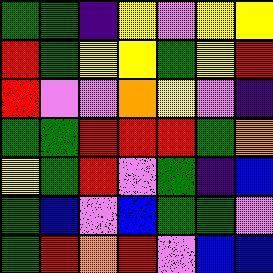[["green", "green", "indigo", "yellow", "violet", "yellow", "yellow"], ["red", "green", "yellow", "yellow", "green", "yellow", "red"], ["red", "violet", "violet", "orange", "yellow", "violet", "indigo"], ["green", "green", "red", "red", "red", "green", "orange"], ["yellow", "green", "red", "violet", "green", "indigo", "blue"], ["green", "blue", "violet", "blue", "green", "green", "violet"], ["green", "red", "orange", "red", "violet", "blue", "blue"]]